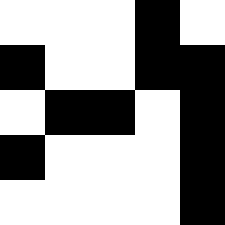[["white", "white", "white", "black", "white"], ["black", "white", "white", "black", "black"], ["white", "black", "black", "white", "black"], ["black", "white", "white", "white", "black"], ["white", "white", "white", "white", "black"]]